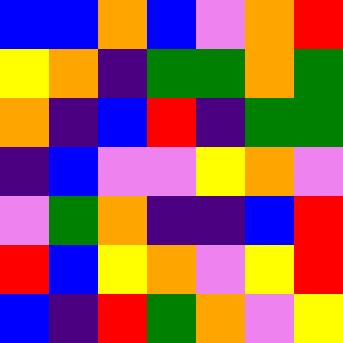[["blue", "blue", "orange", "blue", "violet", "orange", "red"], ["yellow", "orange", "indigo", "green", "green", "orange", "green"], ["orange", "indigo", "blue", "red", "indigo", "green", "green"], ["indigo", "blue", "violet", "violet", "yellow", "orange", "violet"], ["violet", "green", "orange", "indigo", "indigo", "blue", "red"], ["red", "blue", "yellow", "orange", "violet", "yellow", "red"], ["blue", "indigo", "red", "green", "orange", "violet", "yellow"]]